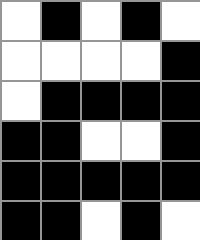[["white", "black", "white", "black", "white"], ["white", "white", "white", "white", "black"], ["white", "black", "black", "black", "black"], ["black", "black", "white", "white", "black"], ["black", "black", "black", "black", "black"], ["black", "black", "white", "black", "white"]]